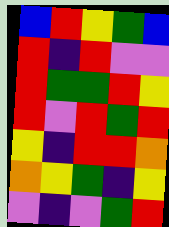[["blue", "red", "yellow", "green", "blue"], ["red", "indigo", "red", "violet", "violet"], ["red", "green", "green", "red", "yellow"], ["red", "violet", "red", "green", "red"], ["yellow", "indigo", "red", "red", "orange"], ["orange", "yellow", "green", "indigo", "yellow"], ["violet", "indigo", "violet", "green", "red"]]